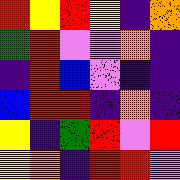[["red", "yellow", "red", "yellow", "indigo", "orange"], ["green", "red", "violet", "violet", "orange", "indigo"], ["indigo", "red", "blue", "violet", "indigo", "indigo"], ["blue", "red", "red", "indigo", "orange", "indigo"], ["yellow", "indigo", "green", "red", "violet", "red"], ["yellow", "orange", "indigo", "red", "red", "violet"]]